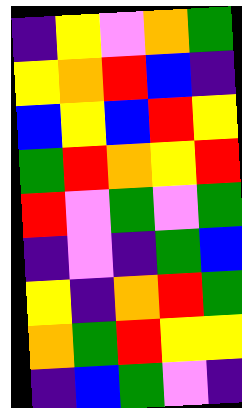[["indigo", "yellow", "violet", "orange", "green"], ["yellow", "orange", "red", "blue", "indigo"], ["blue", "yellow", "blue", "red", "yellow"], ["green", "red", "orange", "yellow", "red"], ["red", "violet", "green", "violet", "green"], ["indigo", "violet", "indigo", "green", "blue"], ["yellow", "indigo", "orange", "red", "green"], ["orange", "green", "red", "yellow", "yellow"], ["indigo", "blue", "green", "violet", "indigo"]]